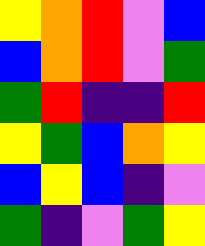[["yellow", "orange", "red", "violet", "blue"], ["blue", "orange", "red", "violet", "green"], ["green", "red", "indigo", "indigo", "red"], ["yellow", "green", "blue", "orange", "yellow"], ["blue", "yellow", "blue", "indigo", "violet"], ["green", "indigo", "violet", "green", "yellow"]]